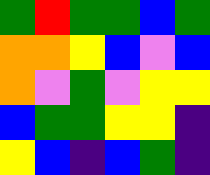[["green", "red", "green", "green", "blue", "green"], ["orange", "orange", "yellow", "blue", "violet", "blue"], ["orange", "violet", "green", "violet", "yellow", "yellow"], ["blue", "green", "green", "yellow", "yellow", "indigo"], ["yellow", "blue", "indigo", "blue", "green", "indigo"]]